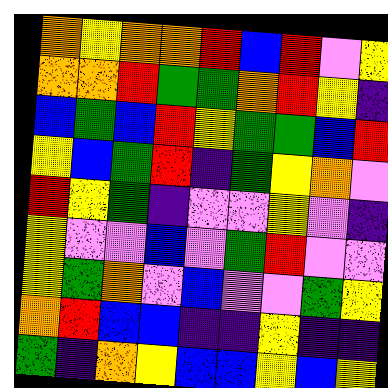[["orange", "yellow", "orange", "orange", "red", "blue", "red", "violet", "yellow"], ["orange", "orange", "red", "green", "green", "orange", "red", "yellow", "indigo"], ["blue", "green", "blue", "red", "yellow", "green", "green", "blue", "red"], ["yellow", "blue", "green", "red", "indigo", "green", "yellow", "orange", "violet"], ["red", "yellow", "green", "indigo", "violet", "violet", "yellow", "violet", "indigo"], ["yellow", "violet", "violet", "blue", "violet", "green", "red", "violet", "violet"], ["yellow", "green", "orange", "violet", "blue", "violet", "violet", "green", "yellow"], ["orange", "red", "blue", "blue", "indigo", "indigo", "yellow", "indigo", "indigo"], ["green", "indigo", "orange", "yellow", "blue", "blue", "yellow", "blue", "yellow"]]